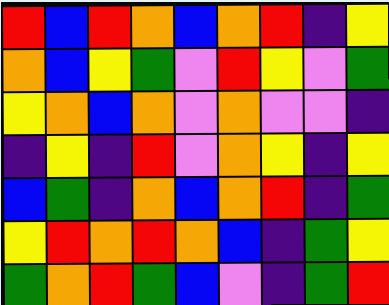[["red", "blue", "red", "orange", "blue", "orange", "red", "indigo", "yellow"], ["orange", "blue", "yellow", "green", "violet", "red", "yellow", "violet", "green"], ["yellow", "orange", "blue", "orange", "violet", "orange", "violet", "violet", "indigo"], ["indigo", "yellow", "indigo", "red", "violet", "orange", "yellow", "indigo", "yellow"], ["blue", "green", "indigo", "orange", "blue", "orange", "red", "indigo", "green"], ["yellow", "red", "orange", "red", "orange", "blue", "indigo", "green", "yellow"], ["green", "orange", "red", "green", "blue", "violet", "indigo", "green", "red"]]